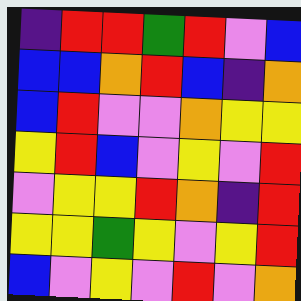[["indigo", "red", "red", "green", "red", "violet", "blue"], ["blue", "blue", "orange", "red", "blue", "indigo", "orange"], ["blue", "red", "violet", "violet", "orange", "yellow", "yellow"], ["yellow", "red", "blue", "violet", "yellow", "violet", "red"], ["violet", "yellow", "yellow", "red", "orange", "indigo", "red"], ["yellow", "yellow", "green", "yellow", "violet", "yellow", "red"], ["blue", "violet", "yellow", "violet", "red", "violet", "orange"]]